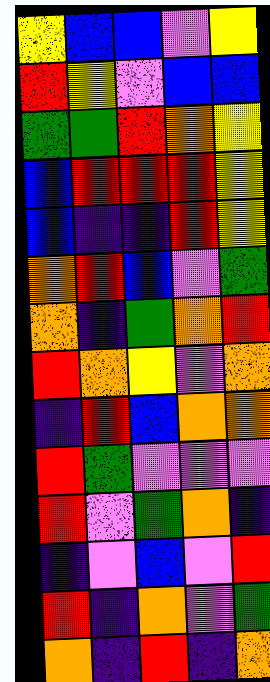[["yellow", "blue", "blue", "violet", "yellow"], ["red", "yellow", "violet", "blue", "blue"], ["green", "green", "red", "orange", "yellow"], ["blue", "red", "red", "red", "yellow"], ["blue", "indigo", "indigo", "red", "yellow"], ["orange", "red", "blue", "violet", "green"], ["orange", "indigo", "green", "orange", "red"], ["red", "orange", "yellow", "violet", "orange"], ["indigo", "red", "blue", "orange", "orange"], ["red", "green", "violet", "violet", "violet"], ["red", "violet", "green", "orange", "indigo"], ["indigo", "violet", "blue", "violet", "red"], ["red", "indigo", "orange", "violet", "green"], ["orange", "indigo", "red", "indigo", "orange"]]